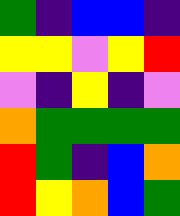[["green", "indigo", "blue", "blue", "indigo"], ["yellow", "yellow", "violet", "yellow", "red"], ["violet", "indigo", "yellow", "indigo", "violet"], ["orange", "green", "green", "green", "green"], ["red", "green", "indigo", "blue", "orange"], ["red", "yellow", "orange", "blue", "green"]]